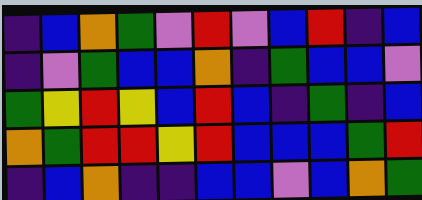[["indigo", "blue", "orange", "green", "violet", "red", "violet", "blue", "red", "indigo", "blue"], ["indigo", "violet", "green", "blue", "blue", "orange", "indigo", "green", "blue", "blue", "violet"], ["green", "yellow", "red", "yellow", "blue", "red", "blue", "indigo", "green", "indigo", "blue"], ["orange", "green", "red", "red", "yellow", "red", "blue", "blue", "blue", "green", "red"], ["indigo", "blue", "orange", "indigo", "indigo", "blue", "blue", "violet", "blue", "orange", "green"]]